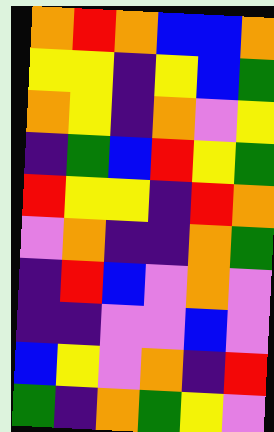[["orange", "red", "orange", "blue", "blue", "orange"], ["yellow", "yellow", "indigo", "yellow", "blue", "green"], ["orange", "yellow", "indigo", "orange", "violet", "yellow"], ["indigo", "green", "blue", "red", "yellow", "green"], ["red", "yellow", "yellow", "indigo", "red", "orange"], ["violet", "orange", "indigo", "indigo", "orange", "green"], ["indigo", "red", "blue", "violet", "orange", "violet"], ["indigo", "indigo", "violet", "violet", "blue", "violet"], ["blue", "yellow", "violet", "orange", "indigo", "red"], ["green", "indigo", "orange", "green", "yellow", "violet"]]